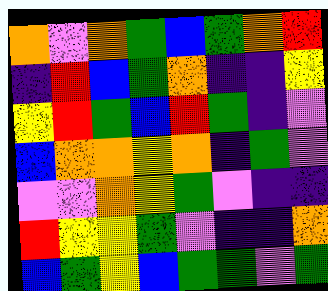[["orange", "violet", "orange", "green", "blue", "green", "orange", "red"], ["indigo", "red", "blue", "green", "orange", "indigo", "indigo", "yellow"], ["yellow", "red", "green", "blue", "red", "green", "indigo", "violet"], ["blue", "orange", "orange", "yellow", "orange", "indigo", "green", "violet"], ["violet", "violet", "orange", "yellow", "green", "violet", "indigo", "indigo"], ["red", "yellow", "yellow", "green", "violet", "indigo", "indigo", "orange"], ["blue", "green", "yellow", "blue", "green", "green", "violet", "green"]]